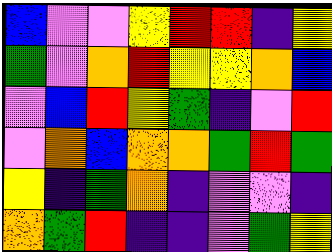[["blue", "violet", "violet", "yellow", "red", "red", "indigo", "yellow"], ["green", "violet", "orange", "red", "yellow", "yellow", "orange", "blue"], ["violet", "blue", "red", "yellow", "green", "indigo", "violet", "red"], ["violet", "orange", "blue", "orange", "orange", "green", "red", "green"], ["yellow", "indigo", "green", "orange", "indigo", "violet", "violet", "indigo"], ["orange", "green", "red", "indigo", "indigo", "violet", "green", "yellow"]]